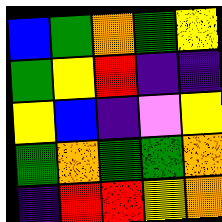[["blue", "green", "orange", "green", "yellow"], ["green", "yellow", "red", "indigo", "indigo"], ["yellow", "blue", "indigo", "violet", "yellow"], ["green", "orange", "green", "green", "orange"], ["indigo", "red", "red", "yellow", "orange"]]